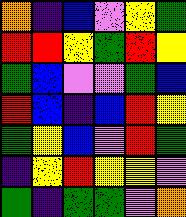[["orange", "indigo", "blue", "violet", "yellow", "green"], ["red", "red", "yellow", "green", "red", "yellow"], ["green", "blue", "violet", "violet", "green", "blue"], ["red", "blue", "indigo", "blue", "red", "yellow"], ["green", "yellow", "blue", "violet", "red", "green"], ["indigo", "yellow", "red", "yellow", "yellow", "violet"], ["green", "indigo", "green", "green", "violet", "orange"]]